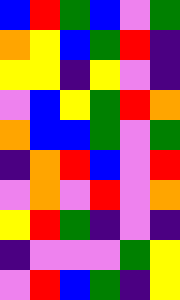[["blue", "red", "green", "blue", "violet", "green"], ["orange", "yellow", "blue", "green", "red", "indigo"], ["yellow", "yellow", "indigo", "yellow", "violet", "indigo"], ["violet", "blue", "yellow", "green", "red", "orange"], ["orange", "blue", "blue", "green", "violet", "green"], ["indigo", "orange", "red", "blue", "violet", "red"], ["violet", "orange", "violet", "red", "violet", "orange"], ["yellow", "red", "green", "indigo", "violet", "indigo"], ["indigo", "violet", "violet", "violet", "green", "yellow"], ["violet", "red", "blue", "green", "indigo", "yellow"]]